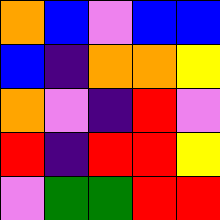[["orange", "blue", "violet", "blue", "blue"], ["blue", "indigo", "orange", "orange", "yellow"], ["orange", "violet", "indigo", "red", "violet"], ["red", "indigo", "red", "red", "yellow"], ["violet", "green", "green", "red", "red"]]